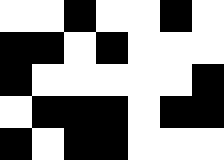[["white", "white", "black", "white", "white", "black", "white"], ["black", "black", "white", "black", "white", "white", "white"], ["black", "white", "white", "white", "white", "white", "black"], ["white", "black", "black", "black", "white", "black", "black"], ["black", "white", "black", "black", "white", "white", "white"]]